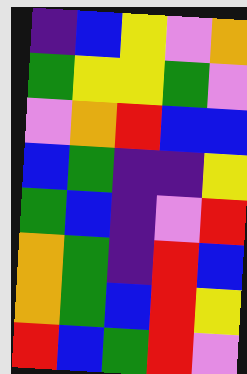[["indigo", "blue", "yellow", "violet", "orange"], ["green", "yellow", "yellow", "green", "violet"], ["violet", "orange", "red", "blue", "blue"], ["blue", "green", "indigo", "indigo", "yellow"], ["green", "blue", "indigo", "violet", "red"], ["orange", "green", "indigo", "red", "blue"], ["orange", "green", "blue", "red", "yellow"], ["red", "blue", "green", "red", "violet"]]